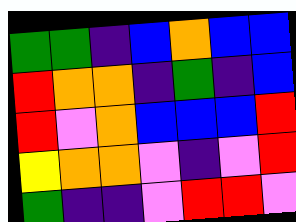[["green", "green", "indigo", "blue", "orange", "blue", "blue"], ["red", "orange", "orange", "indigo", "green", "indigo", "blue"], ["red", "violet", "orange", "blue", "blue", "blue", "red"], ["yellow", "orange", "orange", "violet", "indigo", "violet", "red"], ["green", "indigo", "indigo", "violet", "red", "red", "violet"]]